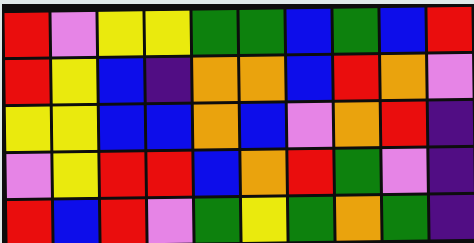[["red", "violet", "yellow", "yellow", "green", "green", "blue", "green", "blue", "red"], ["red", "yellow", "blue", "indigo", "orange", "orange", "blue", "red", "orange", "violet"], ["yellow", "yellow", "blue", "blue", "orange", "blue", "violet", "orange", "red", "indigo"], ["violet", "yellow", "red", "red", "blue", "orange", "red", "green", "violet", "indigo"], ["red", "blue", "red", "violet", "green", "yellow", "green", "orange", "green", "indigo"]]